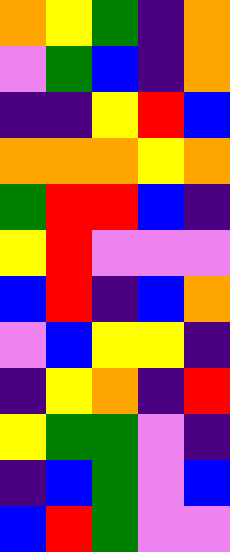[["orange", "yellow", "green", "indigo", "orange"], ["violet", "green", "blue", "indigo", "orange"], ["indigo", "indigo", "yellow", "red", "blue"], ["orange", "orange", "orange", "yellow", "orange"], ["green", "red", "red", "blue", "indigo"], ["yellow", "red", "violet", "violet", "violet"], ["blue", "red", "indigo", "blue", "orange"], ["violet", "blue", "yellow", "yellow", "indigo"], ["indigo", "yellow", "orange", "indigo", "red"], ["yellow", "green", "green", "violet", "indigo"], ["indigo", "blue", "green", "violet", "blue"], ["blue", "red", "green", "violet", "violet"]]